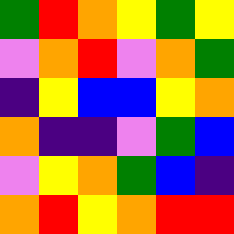[["green", "red", "orange", "yellow", "green", "yellow"], ["violet", "orange", "red", "violet", "orange", "green"], ["indigo", "yellow", "blue", "blue", "yellow", "orange"], ["orange", "indigo", "indigo", "violet", "green", "blue"], ["violet", "yellow", "orange", "green", "blue", "indigo"], ["orange", "red", "yellow", "orange", "red", "red"]]